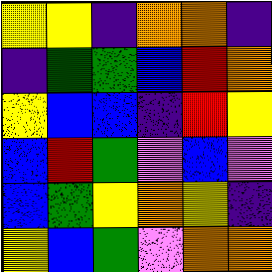[["yellow", "yellow", "indigo", "orange", "orange", "indigo"], ["indigo", "green", "green", "blue", "red", "orange"], ["yellow", "blue", "blue", "indigo", "red", "yellow"], ["blue", "red", "green", "violet", "blue", "violet"], ["blue", "green", "yellow", "orange", "yellow", "indigo"], ["yellow", "blue", "green", "violet", "orange", "orange"]]